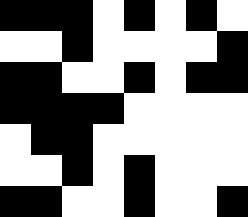[["black", "black", "black", "white", "black", "white", "black", "white"], ["white", "white", "black", "white", "white", "white", "white", "black"], ["black", "black", "white", "white", "black", "white", "black", "black"], ["black", "black", "black", "black", "white", "white", "white", "white"], ["white", "black", "black", "white", "white", "white", "white", "white"], ["white", "white", "black", "white", "black", "white", "white", "white"], ["black", "black", "white", "white", "black", "white", "white", "black"]]